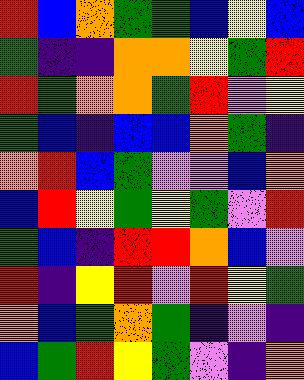[["red", "blue", "orange", "green", "green", "blue", "yellow", "blue"], ["green", "indigo", "indigo", "orange", "orange", "yellow", "green", "red"], ["red", "green", "orange", "orange", "green", "red", "violet", "yellow"], ["green", "blue", "indigo", "blue", "blue", "orange", "green", "indigo"], ["orange", "red", "blue", "green", "violet", "violet", "blue", "orange"], ["blue", "red", "yellow", "green", "yellow", "green", "violet", "red"], ["green", "blue", "indigo", "red", "red", "orange", "blue", "violet"], ["red", "indigo", "yellow", "red", "violet", "red", "yellow", "green"], ["orange", "blue", "green", "orange", "green", "indigo", "violet", "indigo"], ["blue", "green", "red", "yellow", "green", "violet", "indigo", "orange"]]